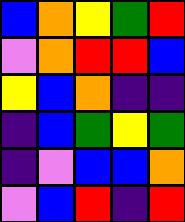[["blue", "orange", "yellow", "green", "red"], ["violet", "orange", "red", "red", "blue"], ["yellow", "blue", "orange", "indigo", "indigo"], ["indigo", "blue", "green", "yellow", "green"], ["indigo", "violet", "blue", "blue", "orange"], ["violet", "blue", "red", "indigo", "red"]]